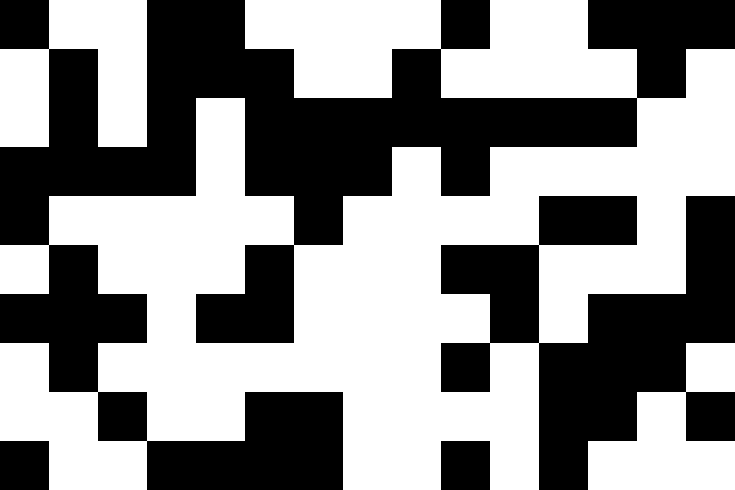[["black", "white", "white", "black", "black", "white", "white", "white", "white", "black", "white", "white", "black", "black", "black"], ["white", "black", "white", "black", "black", "black", "white", "white", "black", "white", "white", "white", "white", "black", "white"], ["white", "black", "white", "black", "white", "black", "black", "black", "black", "black", "black", "black", "black", "white", "white"], ["black", "black", "black", "black", "white", "black", "black", "black", "white", "black", "white", "white", "white", "white", "white"], ["black", "white", "white", "white", "white", "white", "black", "white", "white", "white", "white", "black", "black", "white", "black"], ["white", "black", "white", "white", "white", "black", "white", "white", "white", "black", "black", "white", "white", "white", "black"], ["black", "black", "black", "white", "black", "black", "white", "white", "white", "white", "black", "white", "black", "black", "black"], ["white", "black", "white", "white", "white", "white", "white", "white", "white", "black", "white", "black", "black", "black", "white"], ["white", "white", "black", "white", "white", "black", "black", "white", "white", "white", "white", "black", "black", "white", "black"], ["black", "white", "white", "black", "black", "black", "black", "white", "white", "black", "white", "black", "white", "white", "white"]]